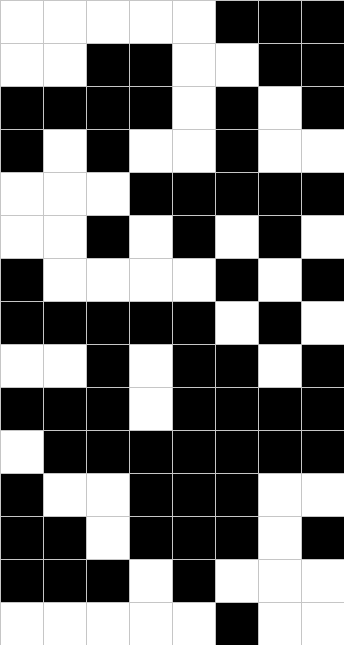[["white", "white", "white", "white", "white", "black", "black", "black"], ["white", "white", "black", "black", "white", "white", "black", "black"], ["black", "black", "black", "black", "white", "black", "white", "black"], ["black", "white", "black", "white", "white", "black", "white", "white"], ["white", "white", "white", "black", "black", "black", "black", "black"], ["white", "white", "black", "white", "black", "white", "black", "white"], ["black", "white", "white", "white", "white", "black", "white", "black"], ["black", "black", "black", "black", "black", "white", "black", "white"], ["white", "white", "black", "white", "black", "black", "white", "black"], ["black", "black", "black", "white", "black", "black", "black", "black"], ["white", "black", "black", "black", "black", "black", "black", "black"], ["black", "white", "white", "black", "black", "black", "white", "white"], ["black", "black", "white", "black", "black", "black", "white", "black"], ["black", "black", "black", "white", "black", "white", "white", "white"], ["white", "white", "white", "white", "white", "black", "white", "white"]]